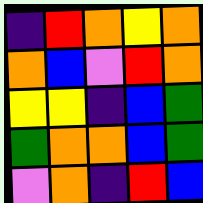[["indigo", "red", "orange", "yellow", "orange"], ["orange", "blue", "violet", "red", "orange"], ["yellow", "yellow", "indigo", "blue", "green"], ["green", "orange", "orange", "blue", "green"], ["violet", "orange", "indigo", "red", "blue"]]